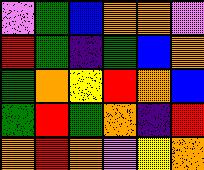[["violet", "green", "blue", "orange", "orange", "violet"], ["red", "green", "indigo", "green", "blue", "orange"], ["green", "orange", "yellow", "red", "orange", "blue"], ["green", "red", "green", "orange", "indigo", "red"], ["orange", "red", "orange", "violet", "yellow", "orange"]]